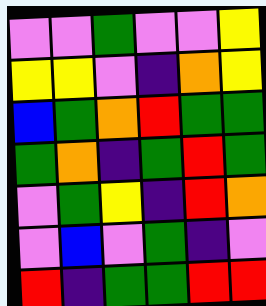[["violet", "violet", "green", "violet", "violet", "yellow"], ["yellow", "yellow", "violet", "indigo", "orange", "yellow"], ["blue", "green", "orange", "red", "green", "green"], ["green", "orange", "indigo", "green", "red", "green"], ["violet", "green", "yellow", "indigo", "red", "orange"], ["violet", "blue", "violet", "green", "indigo", "violet"], ["red", "indigo", "green", "green", "red", "red"]]